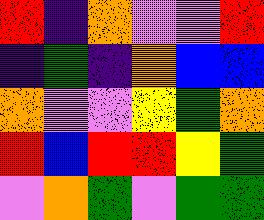[["red", "indigo", "orange", "violet", "violet", "red"], ["indigo", "green", "indigo", "orange", "blue", "blue"], ["orange", "violet", "violet", "yellow", "green", "orange"], ["red", "blue", "red", "red", "yellow", "green"], ["violet", "orange", "green", "violet", "green", "green"]]